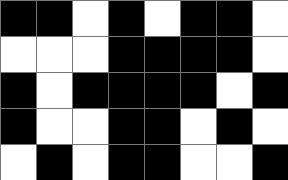[["black", "black", "white", "black", "white", "black", "black", "white"], ["white", "white", "white", "black", "black", "black", "black", "white"], ["black", "white", "black", "black", "black", "black", "white", "black"], ["black", "white", "white", "black", "black", "white", "black", "white"], ["white", "black", "white", "black", "black", "white", "white", "black"]]